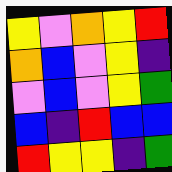[["yellow", "violet", "orange", "yellow", "red"], ["orange", "blue", "violet", "yellow", "indigo"], ["violet", "blue", "violet", "yellow", "green"], ["blue", "indigo", "red", "blue", "blue"], ["red", "yellow", "yellow", "indigo", "green"]]